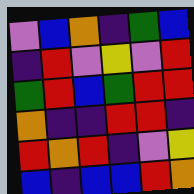[["violet", "blue", "orange", "indigo", "green", "blue"], ["indigo", "red", "violet", "yellow", "violet", "red"], ["green", "red", "blue", "green", "red", "red"], ["orange", "indigo", "indigo", "red", "red", "indigo"], ["red", "orange", "red", "indigo", "violet", "yellow"], ["blue", "indigo", "blue", "blue", "red", "orange"]]